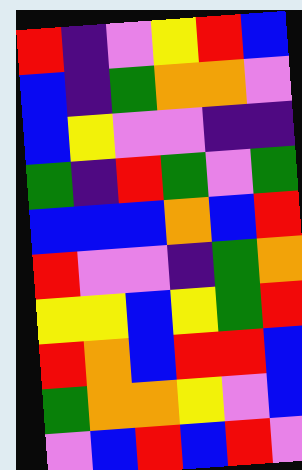[["red", "indigo", "violet", "yellow", "red", "blue"], ["blue", "indigo", "green", "orange", "orange", "violet"], ["blue", "yellow", "violet", "violet", "indigo", "indigo"], ["green", "indigo", "red", "green", "violet", "green"], ["blue", "blue", "blue", "orange", "blue", "red"], ["red", "violet", "violet", "indigo", "green", "orange"], ["yellow", "yellow", "blue", "yellow", "green", "red"], ["red", "orange", "blue", "red", "red", "blue"], ["green", "orange", "orange", "yellow", "violet", "blue"], ["violet", "blue", "red", "blue", "red", "violet"]]